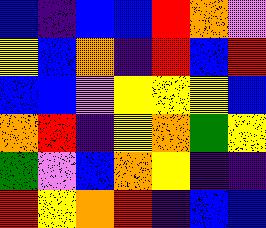[["blue", "indigo", "blue", "blue", "red", "orange", "violet"], ["yellow", "blue", "orange", "indigo", "red", "blue", "red"], ["blue", "blue", "violet", "yellow", "yellow", "yellow", "blue"], ["orange", "red", "indigo", "yellow", "orange", "green", "yellow"], ["green", "violet", "blue", "orange", "yellow", "indigo", "indigo"], ["red", "yellow", "orange", "red", "indigo", "blue", "blue"]]